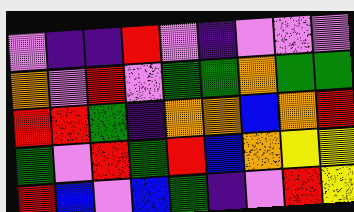[["violet", "indigo", "indigo", "red", "violet", "indigo", "violet", "violet", "violet"], ["orange", "violet", "red", "violet", "green", "green", "orange", "green", "green"], ["red", "red", "green", "indigo", "orange", "orange", "blue", "orange", "red"], ["green", "violet", "red", "green", "red", "blue", "orange", "yellow", "yellow"], ["red", "blue", "violet", "blue", "green", "indigo", "violet", "red", "yellow"]]